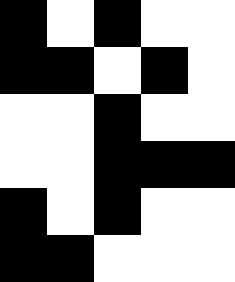[["black", "white", "black", "white", "white"], ["black", "black", "white", "black", "white"], ["white", "white", "black", "white", "white"], ["white", "white", "black", "black", "black"], ["black", "white", "black", "white", "white"], ["black", "black", "white", "white", "white"]]